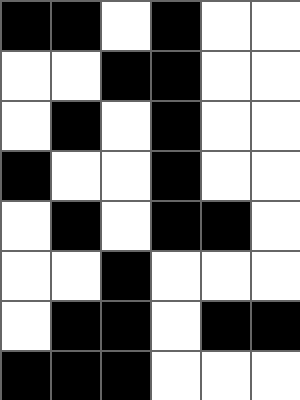[["black", "black", "white", "black", "white", "white"], ["white", "white", "black", "black", "white", "white"], ["white", "black", "white", "black", "white", "white"], ["black", "white", "white", "black", "white", "white"], ["white", "black", "white", "black", "black", "white"], ["white", "white", "black", "white", "white", "white"], ["white", "black", "black", "white", "black", "black"], ["black", "black", "black", "white", "white", "white"]]